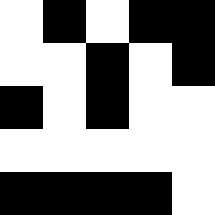[["white", "black", "white", "black", "black"], ["white", "white", "black", "white", "black"], ["black", "white", "black", "white", "white"], ["white", "white", "white", "white", "white"], ["black", "black", "black", "black", "white"]]